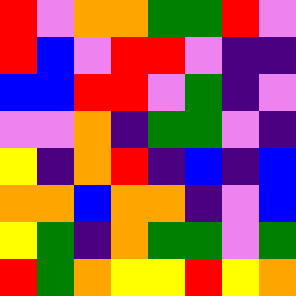[["red", "violet", "orange", "orange", "green", "green", "red", "violet"], ["red", "blue", "violet", "red", "red", "violet", "indigo", "indigo"], ["blue", "blue", "red", "red", "violet", "green", "indigo", "violet"], ["violet", "violet", "orange", "indigo", "green", "green", "violet", "indigo"], ["yellow", "indigo", "orange", "red", "indigo", "blue", "indigo", "blue"], ["orange", "orange", "blue", "orange", "orange", "indigo", "violet", "blue"], ["yellow", "green", "indigo", "orange", "green", "green", "violet", "green"], ["red", "green", "orange", "yellow", "yellow", "red", "yellow", "orange"]]